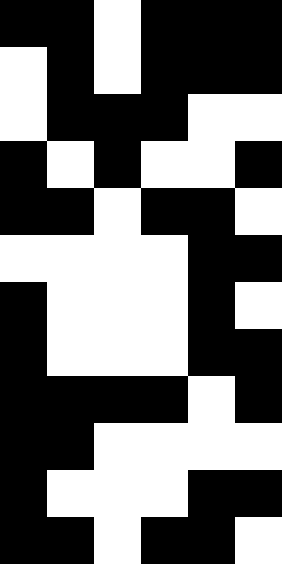[["black", "black", "white", "black", "black", "black"], ["white", "black", "white", "black", "black", "black"], ["white", "black", "black", "black", "white", "white"], ["black", "white", "black", "white", "white", "black"], ["black", "black", "white", "black", "black", "white"], ["white", "white", "white", "white", "black", "black"], ["black", "white", "white", "white", "black", "white"], ["black", "white", "white", "white", "black", "black"], ["black", "black", "black", "black", "white", "black"], ["black", "black", "white", "white", "white", "white"], ["black", "white", "white", "white", "black", "black"], ["black", "black", "white", "black", "black", "white"]]